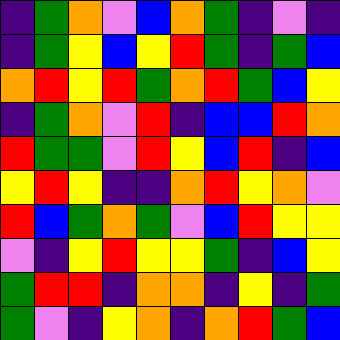[["indigo", "green", "orange", "violet", "blue", "orange", "green", "indigo", "violet", "indigo"], ["indigo", "green", "yellow", "blue", "yellow", "red", "green", "indigo", "green", "blue"], ["orange", "red", "yellow", "red", "green", "orange", "red", "green", "blue", "yellow"], ["indigo", "green", "orange", "violet", "red", "indigo", "blue", "blue", "red", "orange"], ["red", "green", "green", "violet", "red", "yellow", "blue", "red", "indigo", "blue"], ["yellow", "red", "yellow", "indigo", "indigo", "orange", "red", "yellow", "orange", "violet"], ["red", "blue", "green", "orange", "green", "violet", "blue", "red", "yellow", "yellow"], ["violet", "indigo", "yellow", "red", "yellow", "yellow", "green", "indigo", "blue", "yellow"], ["green", "red", "red", "indigo", "orange", "orange", "indigo", "yellow", "indigo", "green"], ["green", "violet", "indigo", "yellow", "orange", "indigo", "orange", "red", "green", "blue"]]